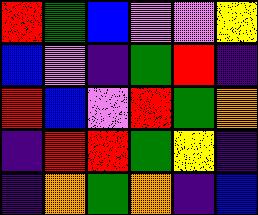[["red", "green", "blue", "violet", "violet", "yellow"], ["blue", "violet", "indigo", "green", "red", "indigo"], ["red", "blue", "violet", "red", "green", "orange"], ["indigo", "red", "red", "green", "yellow", "indigo"], ["indigo", "orange", "green", "orange", "indigo", "blue"]]